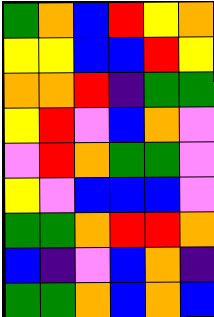[["green", "orange", "blue", "red", "yellow", "orange"], ["yellow", "yellow", "blue", "blue", "red", "yellow"], ["orange", "orange", "red", "indigo", "green", "green"], ["yellow", "red", "violet", "blue", "orange", "violet"], ["violet", "red", "orange", "green", "green", "violet"], ["yellow", "violet", "blue", "blue", "blue", "violet"], ["green", "green", "orange", "red", "red", "orange"], ["blue", "indigo", "violet", "blue", "orange", "indigo"], ["green", "green", "orange", "blue", "orange", "blue"]]